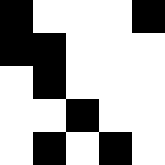[["black", "white", "white", "white", "black"], ["black", "black", "white", "white", "white"], ["white", "black", "white", "white", "white"], ["white", "white", "black", "white", "white"], ["white", "black", "white", "black", "white"]]